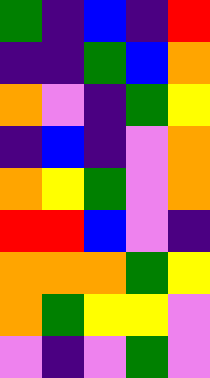[["green", "indigo", "blue", "indigo", "red"], ["indigo", "indigo", "green", "blue", "orange"], ["orange", "violet", "indigo", "green", "yellow"], ["indigo", "blue", "indigo", "violet", "orange"], ["orange", "yellow", "green", "violet", "orange"], ["red", "red", "blue", "violet", "indigo"], ["orange", "orange", "orange", "green", "yellow"], ["orange", "green", "yellow", "yellow", "violet"], ["violet", "indigo", "violet", "green", "violet"]]